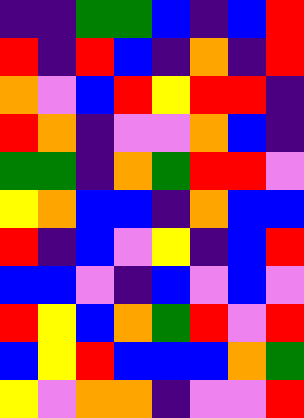[["indigo", "indigo", "green", "green", "blue", "indigo", "blue", "red"], ["red", "indigo", "red", "blue", "indigo", "orange", "indigo", "red"], ["orange", "violet", "blue", "red", "yellow", "red", "red", "indigo"], ["red", "orange", "indigo", "violet", "violet", "orange", "blue", "indigo"], ["green", "green", "indigo", "orange", "green", "red", "red", "violet"], ["yellow", "orange", "blue", "blue", "indigo", "orange", "blue", "blue"], ["red", "indigo", "blue", "violet", "yellow", "indigo", "blue", "red"], ["blue", "blue", "violet", "indigo", "blue", "violet", "blue", "violet"], ["red", "yellow", "blue", "orange", "green", "red", "violet", "red"], ["blue", "yellow", "red", "blue", "blue", "blue", "orange", "green"], ["yellow", "violet", "orange", "orange", "indigo", "violet", "violet", "red"]]